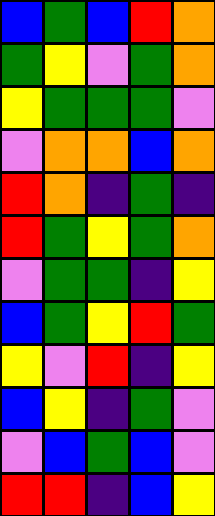[["blue", "green", "blue", "red", "orange"], ["green", "yellow", "violet", "green", "orange"], ["yellow", "green", "green", "green", "violet"], ["violet", "orange", "orange", "blue", "orange"], ["red", "orange", "indigo", "green", "indigo"], ["red", "green", "yellow", "green", "orange"], ["violet", "green", "green", "indigo", "yellow"], ["blue", "green", "yellow", "red", "green"], ["yellow", "violet", "red", "indigo", "yellow"], ["blue", "yellow", "indigo", "green", "violet"], ["violet", "blue", "green", "blue", "violet"], ["red", "red", "indigo", "blue", "yellow"]]